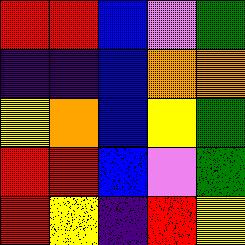[["red", "red", "blue", "violet", "green"], ["indigo", "indigo", "blue", "orange", "orange"], ["yellow", "orange", "blue", "yellow", "green"], ["red", "red", "blue", "violet", "green"], ["red", "yellow", "indigo", "red", "yellow"]]